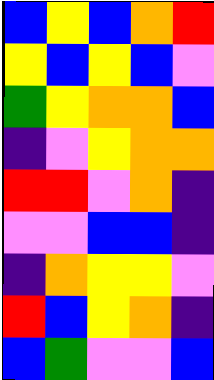[["blue", "yellow", "blue", "orange", "red"], ["yellow", "blue", "yellow", "blue", "violet"], ["green", "yellow", "orange", "orange", "blue"], ["indigo", "violet", "yellow", "orange", "orange"], ["red", "red", "violet", "orange", "indigo"], ["violet", "violet", "blue", "blue", "indigo"], ["indigo", "orange", "yellow", "yellow", "violet"], ["red", "blue", "yellow", "orange", "indigo"], ["blue", "green", "violet", "violet", "blue"]]